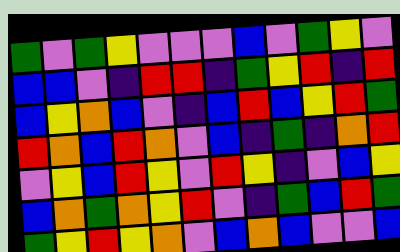[["green", "violet", "green", "yellow", "violet", "violet", "violet", "blue", "violet", "green", "yellow", "violet"], ["blue", "blue", "violet", "indigo", "red", "red", "indigo", "green", "yellow", "red", "indigo", "red"], ["blue", "yellow", "orange", "blue", "violet", "indigo", "blue", "red", "blue", "yellow", "red", "green"], ["red", "orange", "blue", "red", "orange", "violet", "blue", "indigo", "green", "indigo", "orange", "red"], ["violet", "yellow", "blue", "red", "yellow", "violet", "red", "yellow", "indigo", "violet", "blue", "yellow"], ["blue", "orange", "green", "orange", "yellow", "red", "violet", "indigo", "green", "blue", "red", "green"], ["green", "yellow", "red", "yellow", "orange", "violet", "blue", "orange", "blue", "violet", "violet", "blue"]]